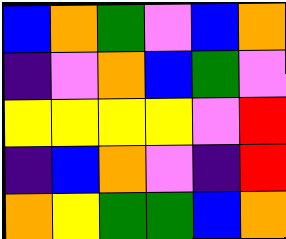[["blue", "orange", "green", "violet", "blue", "orange"], ["indigo", "violet", "orange", "blue", "green", "violet"], ["yellow", "yellow", "yellow", "yellow", "violet", "red"], ["indigo", "blue", "orange", "violet", "indigo", "red"], ["orange", "yellow", "green", "green", "blue", "orange"]]